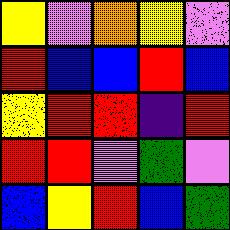[["yellow", "violet", "orange", "yellow", "violet"], ["red", "blue", "blue", "red", "blue"], ["yellow", "red", "red", "indigo", "red"], ["red", "red", "violet", "green", "violet"], ["blue", "yellow", "red", "blue", "green"]]